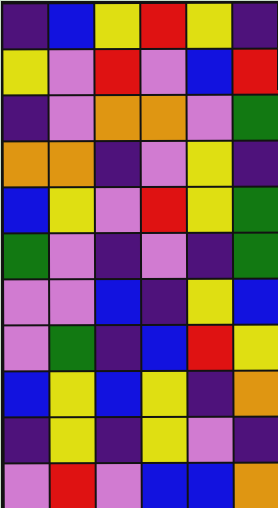[["indigo", "blue", "yellow", "red", "yellow", "indigo"], ["yellow", "violet", "red", "violet", "blue", "red"], ["indigo", "violet", "orange", "orange", "violet", "green"], ["orange", "orange", "indigo", "violet", "yellow", "indigo"], ["blue", "yellow", "violet", "red", "yellow", "green"], ["green", "violet", "indigo", "violet", "indigo", "green"], ["violet", "violet", "blue", "indigo", "yellow", "blue"], ["violet", "green", "indigo", "blue", "red", "yellow"], ["blue", "yellow", "blue", "yellow", "indigo", "orange"], ["indigo", "yellow", "indigo", "yellow", "violet", "indigo"], ["violet", "red", "violet", "blue", "blue", "orange"]]